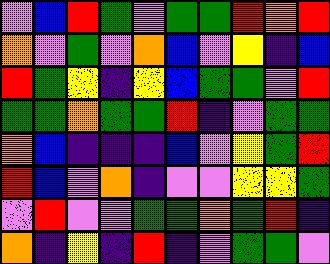[["violet", "blue", "red", "green", "violet", "green", "green", "red", "orange", "red"], ["orange", "violet", "green", "violet", "orange", "blue", "violet", "yellow", "indigo", "blue"], ["red", "green", "yellow", "indigo", "yellow", "blue", "green", "green", "violet", "red"], ["green", "green", "orange", "green", "green", "red", "indigo", "violet", "green", "green"], ["orange", "blue", "indigo", "indigo", "indigo", "blue", "violet", "yellow", "green", "red"], ["red", "blue", "violet", "orange", "indigo", "violet", "violet", "yellow", "yellow", "green"], ["violet", "red", "violet", "violet", "green", "green", "orange", "green", "red", "indigo"], ["orange", "indigo", "yellow", "indigo", "red", "indigo", "violet", "green", "green", "violet"]]